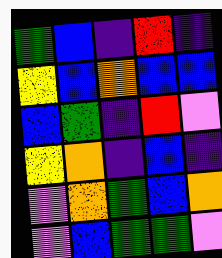[["green", "blue", "indigo", "red", "indigo"], ["yellow", "blue", "orange", "blue", "blue"], ["blue", "green", "indigo", "red", "violet"], ["yellow", "orange", "indigo", "blue", "indigo"], ["violet", "orange", "green", "blue", "orange"], ["violet", "blue", "green", "green", "violet"]]